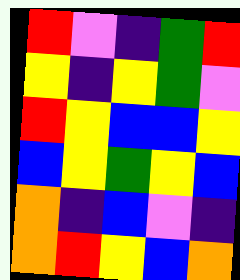[["red", "violet", "indigo", "green", "red"], ["yellow", "indigo", "yellow", "green", "violet"], ["red", "yellow", "blue", "blue", "yellow"], ["blue", "yellow", "green", "yellow", "blue"], ["orange", "indigo", "blue", "violet", "indigo"], ["orange", "red", "yellow", "blue", "orange"]]